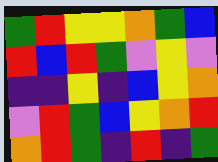[["green", "red", "yellow", "yellow", "orange", "green", "blue"], ["red", "blue", "red", "green", "violet", "yellow", "violet"], ["indigo", "indigo", "yellow", "indigo", "blue", "yellow", "orange"], ["violet", "red", "green", "blue", "yellow", "orange", "red"], ["orange", "red", "green", "indigo", "red", "indigo", "green"]]